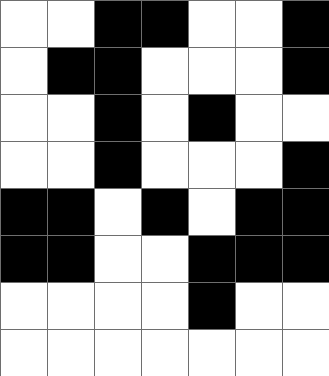[["white", "white", "black", "black", "white", "white", "black"], ["white", "black", "black", "white", "white", "white", "black"], ["white", "white", "black", "white", "black", "white", "white"], ["white", "white", "black", "white", "white", "white", "black"], ["black", "black", "white", "black", "white", "black", "black"], ["black", "black", "white", "white", "black", "black", "black"], ["white", "white", "white", "white", "black", "white", "white"], ["white", "white", "white", "white", "white", "white", "white"]]